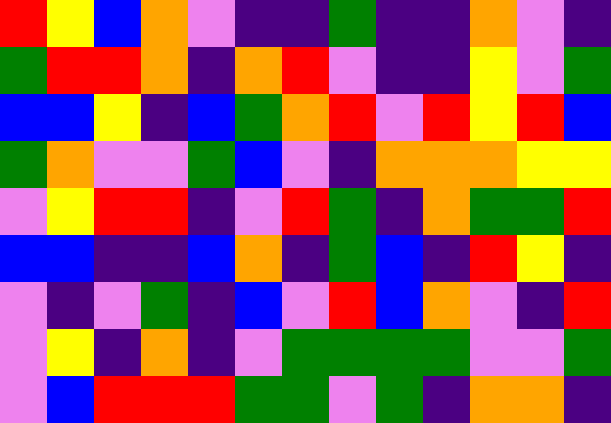[["red", "yellow", "blue", "orange", "violet", "indigo", "indigo", "green", "indigo", "indigo", "orange", "violet", "indigo"], ["green", "red", "red", "orange", "indigo", "orange", "red", "violet", "indigo", "indigo", "yellow", "violet", "green"], ["blue", "blue", "yellow", "indigo", "blue", "green", "orange", "red", "violet", "red", "yellow", "red", "blue"], ["green", "orange", "violet", "violet", "green", "blue", "violet", "indigo", "orange", "orange", "orange", "yellow", "yellow"], ["violet", "yellow", "red", "red", "indigo", "violet", "red", "green", "indigo", "orange", "green", "green", "red"], ["blue", "blue", "indigo", "indigo", "blue", "orange", "indigo", "green", "blue", "indigo", "red", "yellow", "indigo"], ["violet", "indigo", "violet", "green", "indigo", "blue", "violet", "red", "blue", "orange", "violet", "indigo", "red"], ["violet", "yellow", "indigo", "orange", "indigo", "violet", "green", "green", "green", "green", "violet", "violet", "green"], ["violet", "blue", "red", "red", "red", "green", "green", "violet", "green", "indigo", "orange", "orange", "indigo"]]